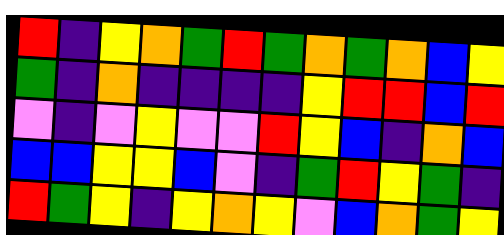[["red", "indigo", "yellow", "orange", "green", "red", "green", "orange", "green", "orange", "blue", "yellow"], ["green", "indigo", "orange", "indigo", "indigo", "indigo", "indigo", "yellow", "red", "red", "blue", "red"], ["violet", "indigo", "violet", "yellow", "violet", "violet", "red", "yellow", "blue", "indigo", "orange", "blue"], ["blue", "blue", "yellow", "yellow", "blue", "violet", "indigo", "green", "red", "yellow", "green", "indigo"], ["red", "green", "yellow", "indigo", "yellow", "orange", "yellow", "violet", "blue", "orange", "green", "yellow"]]